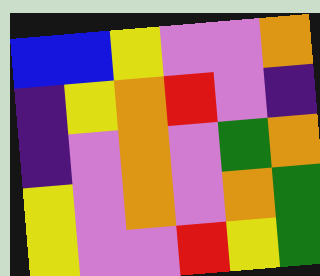[["blue", "blue", "yellow", "violet", "violet", "orange"], ["indigo", "yellow", "orange", "red", "violet", "indigo"], ["indigo", "violet", "orange", "violet", "green", "orange"], ["yellow", "violet", "orange", "violet", "orange", "green"], ["yellow", "violet", "violet", "red", "yellow", "green"]]